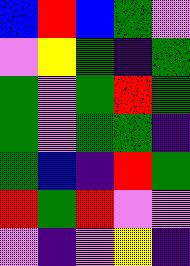[["blue", "red", "blue", "green", "violet"], ["violet", "yellow", "green", "indigo", "green"], ["green", "violet", "green", "red", "green"], ["green", "violet", "green", "green", "indigo"], ["green", "blue", "indigo", "red", "green"], ["red", "green", "red", "violet", "violet"], ["violet", "indigo", "violet", "yellow", "indigo"]]